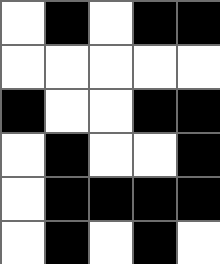[["white", "black", "white", "black", "black"], ["white", "white", "white", "white", "white"], ["black", "white", "white", "black", "black"], ["white", "black", "white", "white", "black"], ["white", "black", "black", "black", "black"], ["white", "black", "white", "black", "white"]]